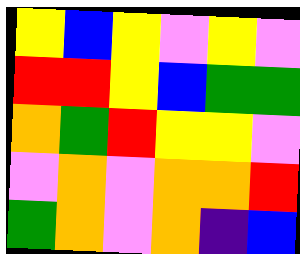[["yellow", "blue", "yellow", "violet", "yellow", "violet"], ["red", "red", "yellow", "blue", "green", "green"], ["orange", "green", "red", "yellow", "yellow", "violet"], ["violet", "orange", "violet", "orange", "orange", "red"], ["green", "orange", "violet", "orange", "indigo", "blue"]]